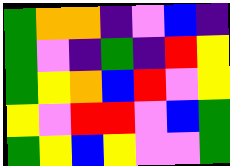[["green", "orange", "orange", "indigo", "violet", "blue", "indigo"], ["green", "violet", "indigo", "green", "indigo", "red", "yellow"], ["green", "yellow", "orange", "blue", "red", "violet", "yellow"], ["yellow", "violet", "red", "red", "violet", "blue", "green"], ["green", "yellow", "blue", "yellow", "violet", "violet", "green"]]